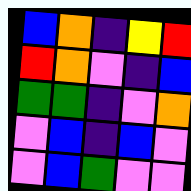[["blue", "orange", "indigo", "yellow", "red"], ["red", "orange", "violet", "indigo", "blue"], ["green", "green", "indigo", "violet", "orange"], ["violet", "blue", "indigo", "blue", "violet"], ["violet", "blue", "green", "violet", "violet"]]